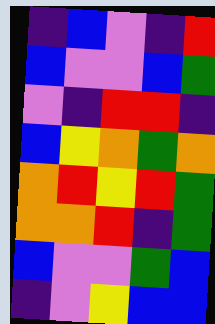[["indigo", "blue", "violet", "indigo", "red"], ["blue", "violet", "violet", "blue", "green"], ["violet", "indigo", "red", "red", "indigo"], ["blue", "yellow", "orange", "green", "orange"], ["orange", "red", "yellow", "red", "green"], ["orange", "orange", "red", "indigo", "green"], ["blue", "violet", "violet", "green", "blue"], ["indigo", "violet", "yellow", "blue", "blue"]]